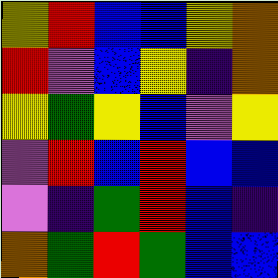[["yellow", "red", "blue", "blue", "yellow", "orange"], ["red", "violet", "blue", "yellow", "indigo", "orange"], ["yellow", "green", "yellow", "blue", "violet", "yellow"], ["violet", "red", "blue", "red", "blue", "blue"], ["violet", "indigo", "green", "red", "blue", "indigo"], ["orange", "green", "red", "green", "blue", "blue"]]